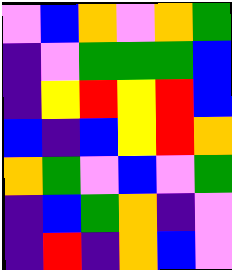[["violet", "blue", "orange", "violet", "orange", "green"], ["indigo", "violet", "green", "green", "green", "blue"], ["indigo", "yellow", "red", "yellow", "red", "blue"], ["blue", "indigo", "blue", "yellow", "red", "orange"], ["orange", "green", "violet", "blue", "violet", "green"], ["indigo", "blue", "green", "orange", "indigo", "violet"], ["indigo", "red", "indigo", "orange", "blue", "violet"]]